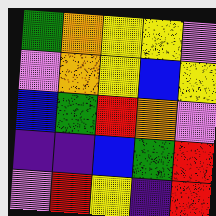[["green", "orange", "yellow", "yellow", "violet"], ["violet", "orange", "yellow", "blue", "yellow"], ["blue", "green", "red", "orange", "violet"], ["indigo", "indigo", "blue", "green", "red"], ["violet", "red", "yellow", "indigo", "red"]]